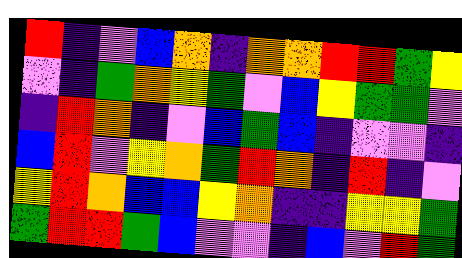[["red", "indigo", "violet", "blue", "orange", "indigo", "orange", "orange", "red", "red", "green", "yellow"], ["violet", "indigo", "green", "orange", "yellow", "green", "violet", "blue", "yellow", "green", "green", "violet"], ["indigo", "red", "orange", "indigo", "violet", "blue", "green", "blue", "indigo", "violet", "violet", "indigo"], ["blue", "red", "violet", "yellow", "orange", "green", "red", "orange", "indigo", "red", "indigo", "violet"], ["yellow", "red", "orange", "blue", "blue", "yellow", "orange", "indigo", "indigo", "yellow", "yellow", "green"], ["green", "red", "red", "green", "blue", "violet", "violet", "indigo", "blue", "violet", "red", "green"]]